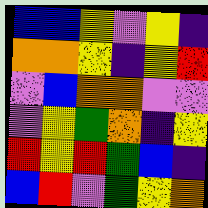[["blue", "blue", "yellow", "violet", "yellow", "indigo"], ["orange", "orange", "yellow", "indigo", "yellow", "red"], ["violet", "blue", "orange", "orange", "violet", "violet"], ["violet", "yellow", "green", "orange", "indigo", "yellow"], ["red", "yellow", "red", "green", "blue", "indigo"], ["blue", "red", "violet", "green", "yellow", "orange"]]